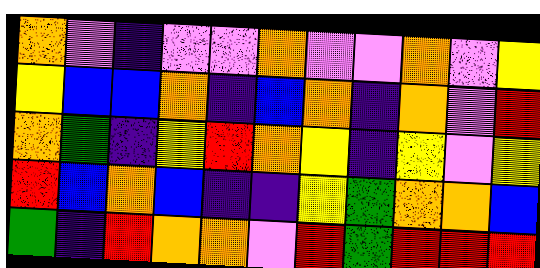[["orange", "violet", "indigo", "violet", "violet", "orange", "violet", "violet", "orange", "violet", "yellow"], ["yellow", "blue", "blue", "orange", "indigo", "blue", "orange", "indigo", "orange", "violet", "red"], ["orange", "green", "indigo", "yellow", "red", "orange", "yellow", "indigo", "yellow", "violet", "yellow"], ["red", "blue", "orange", "blue", "indigo", "indigo", "yellow", "green", "orange", "orange", "blue"], ["green", "indigo", "red", "orange", "orange", "violet", "red", "green", "red", "red", "red"]]